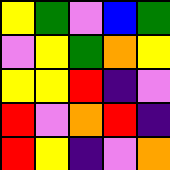[["yellow", "green", "violet", "blue", "green"], ["violet", "yellow", "green", "orange", "yellow"], ["yellow", "yellow", "red", "indigo", "violet"], ["red", "violet", "orange", "red", "indigo"], ["red", "yellow", "indigo", "violet", "orange"]]